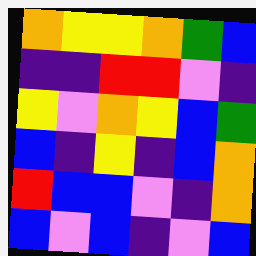[["orange", "yellow", "yellow", "orange", "green", "blue"], ["indigo", "indigo", "red", "red", "violet", "indigo"], ["yellow", "violet", "orange", "yellow", "blue", "green"], ["blue", "indigo", "yellow", "indigo", "blue", "orange"], ["red", "blue", "blue", "violet", "indigo", "orange"], ["blue", "violet", "blue", "indigo", "violet", "blue"]]